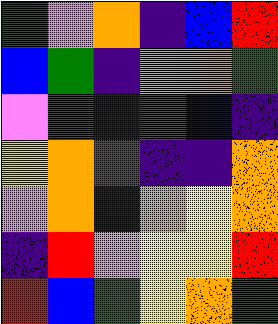[["green", "violet", "orange", "indigo", "blue", "red"], ["blue", "green", "indigo", "orange", "orange", "green"], ["violet", "green", "indigo", "red", "blue", "indigo"], ["yellow", "orange", "red", "indigo", "indigo", "orange"], ["violet", "orange", "indigo", "orange", "yellow", "orange"], ["indigo", "red", "violet", "yellow", "yellow", "red"], ["red", "blue", "green", "yellow", "orange", "green"]]